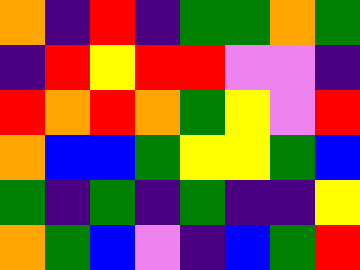[["orange", "indigo", "red", "indigo", "green", "green", "orange", "green"], ["indigo", "red", "yellow", "red", "red", "violet", "violet", "indigo"], ["red", "orange", "red", "orange", "green", "yellow", "violet", "red"], ["orange", "blue", "blue", "green", "yellow", "yellow", "green", "blue"], ["green", "indigo", "green", "indigo", "green", "indigo", "indigo", "yellow"], ["orange", "green", "blue", "violet", "indigo", "blue", "green", "red"]]